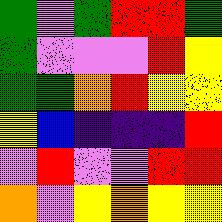[["green", "violet", "green", "red", "red", "green"], ["green", "violet", "violet", "violet", "red", "yellow"], ["green", "green", "orange", "red", "yellow", "yellow"], ["yellow", "blue", "indigo", "indigo", "indigo", "red"], ["violet", "red", "violet", "violet", "red", "red"], ["orange", "violet", "yellow", "orange", "yellow", "yellow"]]